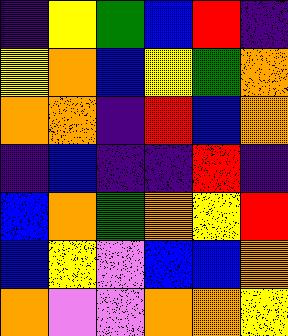[["indigo", "yellow", "green", "blue", "red", "indigo"], ["yellow", "orange", "blue", "yellow", "green", "orange"], ["orange", "orange", "indigo", "red", "blue", "orange"], ["indigo", "blue", "indigo", "indigo", "red", "indigo"], ["blue", "orange", "green", "orange", "yellow", "red"], ["blue", "yellow", "violet", "blue", "blue", "orange"], ["orange", "violet", "violet", "orange", "orange", "yellow"]]